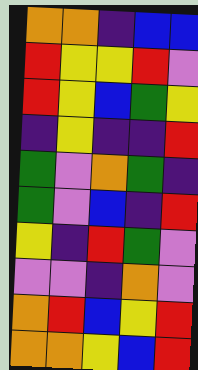[["orange", "orange", "indigo", "blue", "blue"], ["red", "yellow", "yellow", "red", "violet"], ["red", "yellow", "blue", "green", "yellow"], ["indigo", "yellow", "indigo", "indigo", "red"], ["green", "violet", "orange", "green", "indigo"], ["green", "violet", "blue", "indigo", "red"], ["yellow", "indigo", "red", "green", "violet"], ["violet", "violet", "indigo", "orange", "violet"], ["orange", "red", "blue", "yellow", "red"], ["orange", "orange", "yellow", "blue", "red"]]